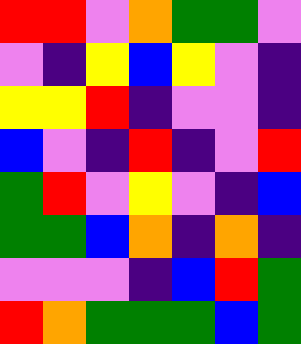[["red", "red", "violet", "orange", "green", "green", "violet"], ["violet", "indigo", "yellow", "blue", "yellow", "violet", "indigo"], ["yellow", "yellow", "red", "indigo", "violet", "violet", "indigo"], ["blue", "violet", "indigo", "red", "indigo", "violet", "red"], ["green", "red", "violet", "yellow", "violet", "indigo", "blue"], ["green", "green", "blue", "orange", "indigo", "orange", "indigo"], ["violet", "violet", "violet", "indigo", "blue", "red", "green"], ["red", "orange", "green", "green", "green", "blue", "green"]]